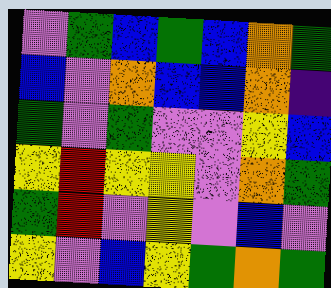[["violet", "green", "blue", "green", "blue", "orange", "green"], ["blue", "violet", "orange", "blue", "blue", "orange", "indigo"], ["green", "violet", "green", "violet", "violet", "yellow", "blue"], ["yellow", "red", "yellow", "yellow", "violet", "orange", "green"], ["green", "red", "violet", "yellow", "violet", "blue", "violet"], ["yellow", "violet", "blue", "yellow", "green", "orange", "green"]]